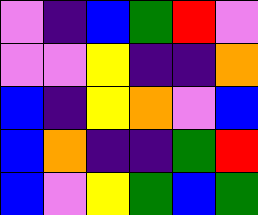[["violet", "indigo", "blue", "green", "red", "violet"], ["violet", "violet", "yellow", "indigo", "indigo", "orange"], ["blue", "indigo", "yellow", "orange", "violet", "blue"], ["blue", "orange", "indigo", "indigo", "green", "red"], ["blue", "violet", "yellow", "green", "blue", "green"]]